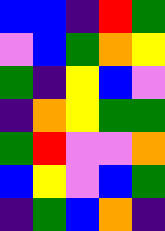[["blue", "blue", "indigo", "red", "green"], ["violet", "blue", "green", "orange", "yellow"], ["green", "indigo", "yellow", "blue", "violet"], ["indigo", "orange", "yellow", "green", "green"], ["green", "red", "violet", "violet", "orange"], ["blue", "yellow", "violet", "blue", "green"], ["indigo", "green", "blue", "orange", "indigo"]]